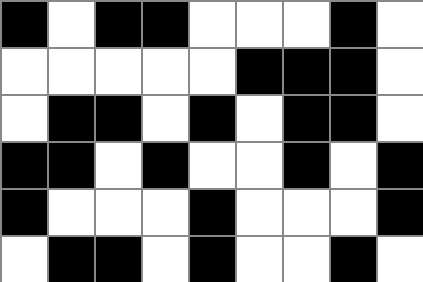[["black", "white", "black", "black", "white", "white", "white", "black", "white"], ["white", "white", "white", "white", "white", "black", "black", "black", "white"], ["white", "black", "black", "white", "black", "white", "black", "black", "white"], ["black", "black", "white", "black", "white", "white", "black", "white", "black"], ["black", "white", "white", "white", "black", "white", "white", "white", "black"], ["white", "black", "black", "white", "black", "white", "white", "black", "white"]]